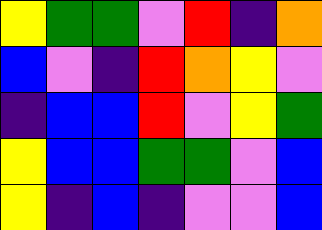[["yellow", "green", "green", "violet", "red", "indigo", "orange"], ["blue", "violet", "indigo", "red", "orange", "yellow", "violet"], ["indigo", "blue", "blue", "red", "violet", "yellow", "green"], ["yellow", "blue", "blue", "green", "green", "violet", "blue"], ["yellow", "indigo", "blue", "indigo", "violet", "violet", "blue"]]